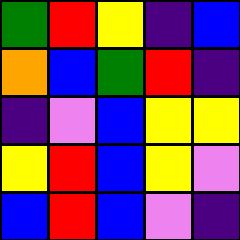[["green", "red", "yellow", "indigo", "blue"], ["orange", "blue", "green", "red", "indigo"], ["indigo", "violet", "blue", "yellow", "yellow"], ["yellow", "red", "blue", "yellow", "violet"], ["blue", "red", "blue", "violet", "indigo"]]